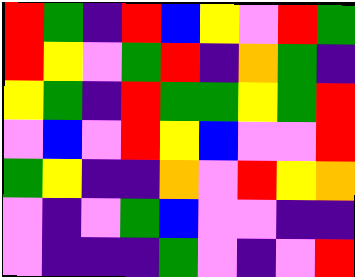[["red", "green", "indigo", "red", "blue", "yellow", "violet", "red", "green"], ["red", "yellow", "violet", "green", "red", "indigo", "orange", "green", "indigo"], ["yellow", "green", "indigo", "red", "green", "green", "yellow", "green", "red"], ["violet", "blue", "violet", "red", "yellow", "blue", "violet", "violet", "red"], ["green", "yellow", "indigo", "indigo", "orange", "violet", "red", "yellow", "orange"], ["violet", "indigo", "violet", "green", "blue", "violet", "violet", "indigo", "indigo"], ["violet", "indigo", "indigo", "indigo", "green", "violet", "indigo", "violet", "red"]]